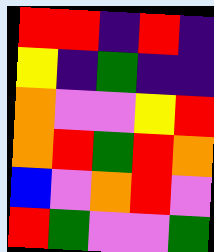[["red", "red", "indigo", "red", "indigo"], ["yellow", "indigo", "green", "indigo", "indigo"], ["orange", "violet", "violet", "yellow", "red"], ["orange", "red", "green", "red", "orange"], ["blue", "violet", "orange", "red", "violet"], ["red", "green", "violet", "violet", "green"]]